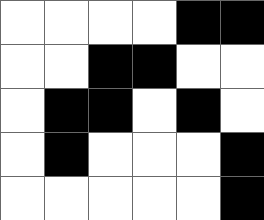[["white", "white", "white", "white", "black", "black"], ["white", "white", "black", "black", "white", "white"], ["white", "black", "black", "white", "black", "white"], ["white", "black", "white", "white", "white", "black"], ["white", "white", "white", "white", "white", "black"]]